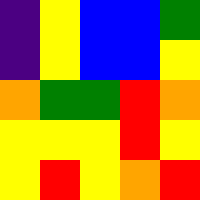[["indigo", "yellow", "blue", "blue", "green"], ["indigo", "yellow", "blue", "blue", "yellow"], ["orange", "green", "green", "red", "orange"], ["yellow", "yellow", "yellow", "red", "yellow"], ["yellow", "red", "yellow", "orange", "red"]]